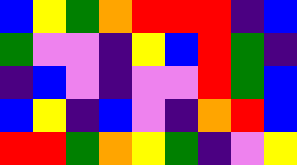[["blue", "yellow", "green", "orange", "red", "red", "red", "indigo", "blue"], ["green", "violet", "violet", "indigo", "yellow", "blue", "red", "green", "indigo"], ["indigo", "blue", "violet", "indigo", "violet", "violet", "red", "green", "blue"], ["blue", "yellow", "indigo", "blue", "violet", "indigo", "orange", "red", "blue"], ["red", "red", "green", "orange", "yellow", "green", "indigo", "violet", "yellow"]]